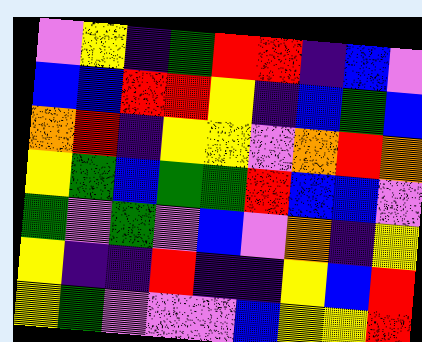[["violet", "yellow", "indigo", "green", "red", "red", "indigo", "blue", "violet"], ["blue", "blue", "red", "red", "yellow", "indigo", "blue", "green", "blue"], ["orange", "red", "indigo", "yellow", "yellow", "violet", "orange", "red", "orange"], ["yellow", "green", "blue", "green", "green", "red", "blue", "blue", "violet"], ["green", "violet", "green", "violet", "blue", "violet", "orange", "indigo", "yellow"], ["yellow", "indigo", "indigo", "red", "indigo", "indigo", "yellow", "blue", "red"], ["yellow", "green", "violet", "violet", "violet", "blue", "yellow", "yellow", "red"]]